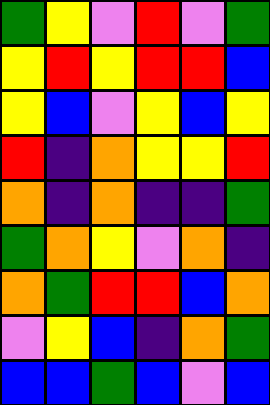[["green", "yellow", "violet", "red", "violet", "green"], ["yellow", "red", "yellow", "red", "red", "blue"], ["yellow", "blue", "violet", "yellow", "blue", "yellow"], ["red", "indigo", "orange", "yellow", "yellow", "red"], ["orange", "indigo", "orange", "indigo", "indigo", "green"], ["green", "orange", "yellow", "violet", "orange", "indigo"], ["orange", "green", "red", "red", "blue", "orange"], ["violet", "yellow", "blue", "indigo", "orange", "green"], ["blue", "blue", "green", "blue", "violet", "blue"]]